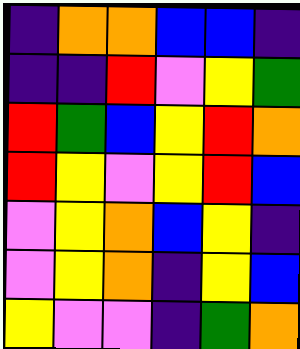[["indigo", "orange", "orange", "blue", "blue", "indigo"], ["indigo", "indigo", "red", "violet", "yellow", "green"], ["red", "green", "blue", "yellow", "red", "orange"], ["red", "yellow", "violet", "yellow", "red", "blue"], ["violet", "yellow", "orange", "blue", "yellow", "indigo"], ["violet", "yellow", "orange", "indigo", "yellow", "blue"], ["yellow", "violet", "violet", "indigo", "green", "orange"]]